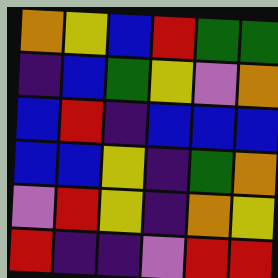[["orange", "yellow", "blue", "red", "green", "green"], ["indigo", "blue", "green", "yellow", "violet", "orange"], ["blue", "red", "indigo", "blue", "blue", "blue"], ["blue", "blue", "yellow", "indigo", "green", "orange"], ["violet", "red", "yellow", "indigo", "orange", "yellow"], ["red", "indigo", "indigo", "violet", "red", "red"]]